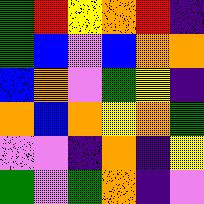[["green", "red", "yellow", "orange", "red", "indigo"], ["green", "blue", "violet", "blue", "orange", "orange"], ["blue", "orange", "violet", "green", "yellow", "indigo"], ["orange", "blue", "orange", "yellow", "orange", "green"], ["violet", "violet", "indigo", "orange", "indigo", "yellow"], ["green", "violet", "green", "orange", "indigo", "violet"]]